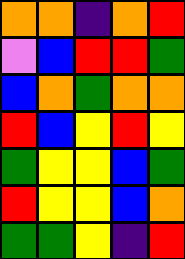[["orange", "orange", "indigo", "orange", "red"], ["violet", "blue", "red", "red", "green"], ["blue", "orange", "green", "orange", "orange"], ["red", "blue", "yellow", "red", "yellow"], ["green", "yellow", "yellow", "blue", "green"], ["red", "yellow", "yellow", "blue", "orange"], ["green", "green", "yellow", "indigo", "red"]]